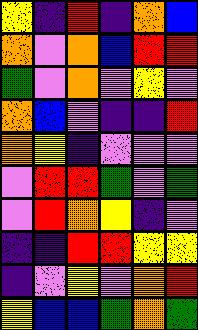[["yellow", "indigo", "red", "indigo", "orange", "blue"], ["orange", "violet", "orange", "blue", "red", "red"], ["green", "violet", "orange", "violet", "yellow", "violet"], ["orange", "blue", "violet", "indigo", "indigo", "red"], ["orange", "yellow", "indigo", "violet", "violet", "violet"], ["violet", "red", "red", "green", "violet", "green"], ["violet", "red", "orange", "yellow", "indigo", "violet"], ["indigo", "indigo", "red", "red", "yellow", "yellow"], ["indigo", "violet", "yellow", "violet", "orange", "red"], ["yellow", "blue", "blue", "green", "orange", "green"]]